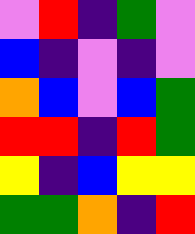[["violet", "red", "indigo", "green", "violet"], ["blue", "indigo", "violet", "indigo", "violet"], ["orange", "blue", "violet", "blue", "green"], ["red", "red", "indigo", "red", "green"], ["yellow", "indigo", "blue", "yellow", "yellow"], ["green", "green", "orange", "indigo", "red"]]